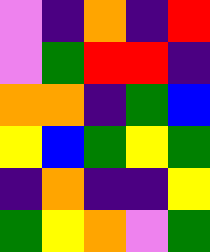[["violet", "indigo", "orange", "indigo", "red"], ["violet", "green", "red", "red", "indigo"], ["orange", "orange", "indigo", "green", "blue"], ["yellow", "blue", "green", "yellow", "green"], ["indigo", "orange", "indigo", "indigo", "yellow"], ["green", "yellow", "orange", "violet", "green"]]